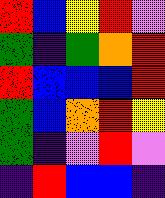[["red", "blue", "yellow", "red", "violet"], ["green", "indigo", "green", "orange", "red"], ["red", "blue", "blue", "blue", "red"], ["green", "blue", "orange", "red", "yellow"], ["green", "indigo", "violet", "red", "violet"], ["indigo", "red", "blue", "blue", "indigo"]]